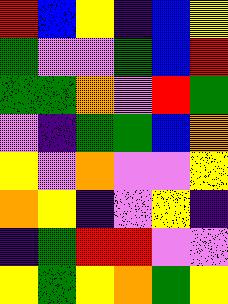[["red", "blue", "yellow", "indigo", "blue", "yellow"], ["green", "violet", "violet", "green", "blue", "red"], ["green", "green", "orange", "violet", "red", "green"], ["violet", "indigo", "green", "green", "blue", "orange"], ["yellow", "violet", "orange", "violet", "violet", "yellow"], ["orange", "yellow", "indigo", "violet", "yellow", "indigo"], ["indigo", "green", "red", "red", "violet", "violet"], ["yellow", "green", "yellow", "orange", "green", "yellow"]]